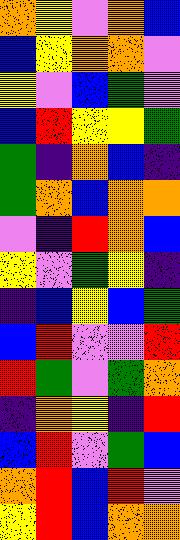[["orange", "yellow", "violet", "orange", "blue"], ["blue", "yellow", "orange", "orange", "violet"], ["yellow", "violet", "blue", "green", "violet"], ["blue", "red", "yellow", "yellow", "green"], ["green", "indigo", "orange", "blue", "indigo"], ["green", "orange", "blue", "orange", "orange"], ["violet", "indigo", "red", "orange", "blue"], ["yellow", "violet", "green", "yellow", "indigo"], ["indigo", "blue", "yellow", "blue", "green"], ["blue", "red", "violet", "violet", "red"], ["red", "green", "violet", "green", "orange"], ["indigo", "orange", "yellow", "indigo", "red"], ["blue", "red", "violet", "green", "blue"], ["orange", "red", "blue", "red", "violet"], ["yellow", "red", "blue", "orange", "orange"]]